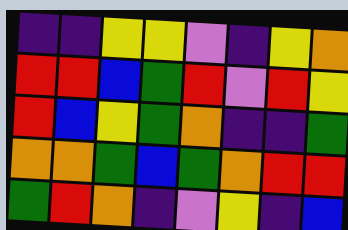[["indigo", "indigo", "yellow", "yellow", "violet", "indigo", "yellow", "orange"], ["red", "red", "blue", "green", "red", "violet", "red", "yellow"], ["red", "blue", "yellow", "green", "orange", "indigo", "indigo", "green"], ["orange", "orange", "green", "blue", "green", "orange", "red", "red"], ["green", "red", "orange", "indigo", "violet", "yellow", "indigo", "blue"]]